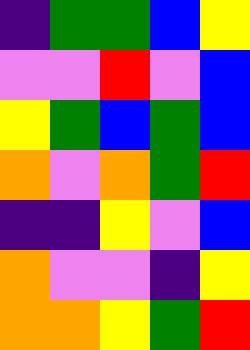[["indigo", "green", "green", "blue", "yellow"], ["violet", "violet", "red", "violet", "blue"], ["yellow", "green", "blue", "green", "blue"], ["orange", "violet", "orange", "green", "red"], ["indigo", "indigo", "yellow", "violet", "blue"], ["orange", "violet", "violet", "indigo", "yellow"], ["orange", "orange", "yellow", "green", "red"]]